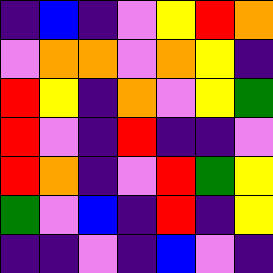[["indigo", "blue", "indigo", "violet", "yellow", "red", "orange"], ["violet", "orange", "orange", "violet", "orange", "yellow", "indigo"], ["red", "yellow", "indigo", "orange", "violet", "yellow", "green"], ["red", "violet", "indigo", "red", "indigo", "indigo", "violet"], ["red", "orange", "indigo", "violet", "red", "green", "yellow"], ["green", "violet", "blue", "indigo", "red", "indigo", "yellow"], ["indigo", "indigo", "violet", "indigo", "blue", "violet", "indigo"]]